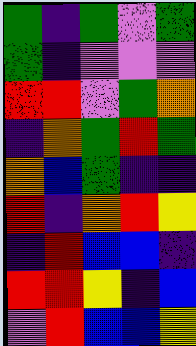[["green", "indigo", "green", "violet", "green"], ["green", "indigo", "violet", "violet", "violet"], ["red", "red", "violet", "green", "orange"], ["indigo", "orange", "green", "red", "green"], ["orange", "blue", "green", "indigo", "indigo"], ["red", "indigo", "orange", "red", "yellow"], ["indigo", "red", "blue", "blue", "indigo"], ["red", "red", "yellow", "indigo", "blue"], ["violet", "red", "blue", "blue", "yellow"]]